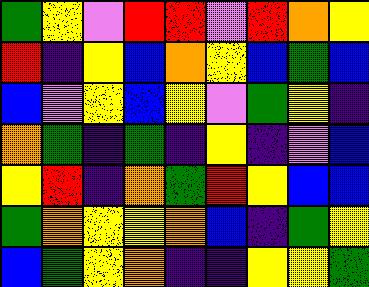[["green", "yellow", "violet", "red", "red", "violet", "red", "orange", "yellow"], ["red", "indigo", "yellow", "blue", "orange", "yellow", "blue", "green", "blue"], ["blue", "violet", "yellow", "blue", "yellow", "violet", "green", "yellow", "indigo"], ["orange", "green", "indigo", "green", "indigo", "yellow", "indigo", "violet", "blue"], ["yellow", "red", "indigo", "orange", "green", "red", "yellow", "blue", "blue"], ["green", "orange", "yellow", "yellow", "orange", "blue", "indigo", "green", "yellow"], ["blue", "green", "yellow", "orange", "indigo", "indigo", "yellow", "yellow", "green"]]